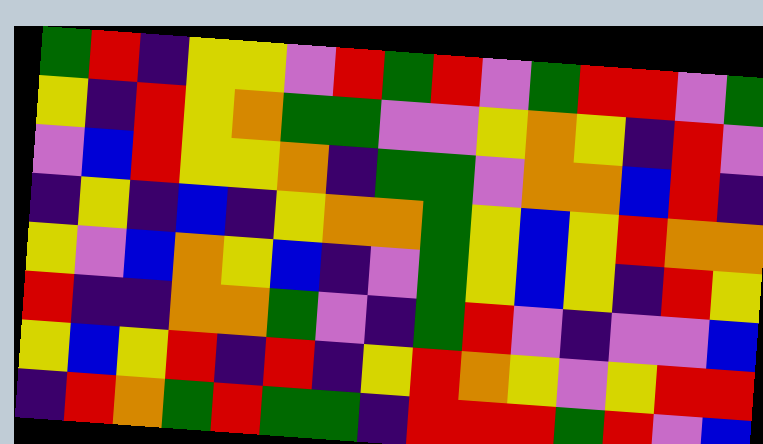[["green", "red", "indigo", "yellow", "yellow", "violet", "red", "green", "red", "violet", "green", "red", "red", "violet", "green"], ["yellow", "indigo", "red", "yellow", "orange", "green", "green", "violet", "violet", "yellow", "orange", "yellow", "indigo", "red", "violet"], ["violet", "blue", "red", "yellow", "yellow", "orange", "indigo", "green", "green", "violet", "orange", "orange", "blue", "red", "indigo"], ["indigo", "yellow", "indigo", "blue", "indigo", "yellow", "orange", "orange", "green", "yellow", "blue", "yellow", "red", "orange", "orange"], ["yellow", "violet", "blue", "orange", "yellow", "blue", "indigo", "violet", "green", "yellow", "blue", "yellow", "indigo", "red", "yellow"], ["red", "indigo", "indigo", "orange", "orange", "green", "violet", "indigo", "green", "red", "violet", "indigo", "violet", "violet", "blue"], ["yellow", "blue", "yellow", "red", "indigo", "red", "indigo", "yellow", "red", "orange", "yellow", "violet", "yellow", "red", "red"], ["indigo", "red", "orange", "green", "red", "green", "green", "indigo", "red", "red", "red", "green", "red", "violet", "blue"]]